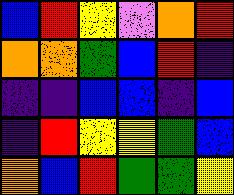[["blue", "red", "yellow", "violet", "orange", "red"], ["orange", "orange", "green", "blue", "red", "indigo"], ["indigo", "indigo", "blue", "blue", "indigo", "blue"], ["indigo", "red", "yellow", "yellow", "green", "blue"], ["orange", "blue", "red", "green", "green", "yellow"]]